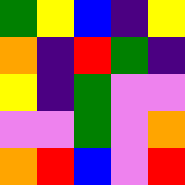[["green", "yellow", "blue", "indigo", "yellow"], ["orange", "indigo", "red", "green", "indigo"], ["yellow", "indigo", "green", "violet", "violet"], ["violet", "violet", "green", "violet", "orange"], ["orange", "red", "blue", "violet", "red"]]